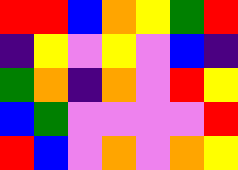[["red", "red", "blue", "orange", "yellow", "green", "red"], ["indigo", "yellow", "violet", "yellow", "violet", "blue", "indigo"], ["green", "orange", "indigo", "orange", "violet", "red", "yellow"], ["blue", "green", "violet", "violet", "violet", "violet", "red"], ["red", "blue", "violet", "orange", "violet", "orange", "yellow"]]